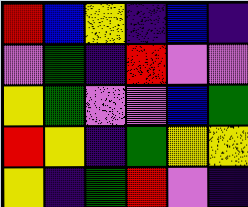[["red", "blue", "yellow", "indigo", "blue", "indigo"], ["violet", "green", "indigo", "red", "violet", "violet"], ["yellow", "green", "violet", "violet", "blue", "green"], ["red", "yellow", "indigo", "green", "yellow", "yellow"], ["yellow", "indigo", "green", "red", "violet", "indigo"]]